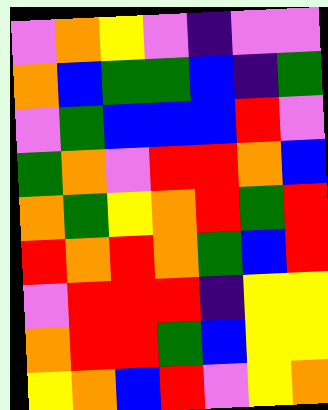[["violet", "orange", "yellow", "violet", "indigo", "violet", "violet"], ["orange", "blue", "green", "green", "blue", "indigo", "green"], ["violet", "green", "blue", "blue", "blue", "red", "violet"], ["green", "orange", "violet", "red", "red", "orange", "blue"], ["orange", "green", "yellow", "orange", "red", "green", "red"], ["red", "orange", "red", "orange", "green", "blue", "red"], ["violet", "red", "red", "red", "indigo", "yellow", "yellow"], ["orange", "red", "red", "green", "blue", "yellow", "yellow"], ["yellow", "orange", "blue", "red", "violet", "yellow", "orange"]]